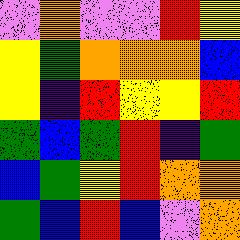[["violet", "orange", "violet", "violet", "red", "yellow"], ["yellow", "green", "orange", "orange", "orange", "blue"], ["yellow", "indigo", "red", "yellow", "yellow", "red"], ["green", "blue", "green", "red", "indigo", "green"], ["blue", "green", "yellow", "red", "orange", "orange"], ["green", "blue", "red", "blue", "violet", "orange"]]